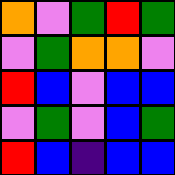[["orange", "violet", "green", "red", "green"], ["violet", "green", "orange", "orange", "violet"], ["red", "blue", "violet", "blue", "blue"], ["violet", "green", "violet", "blue", "green"], ["red", "blue", "indigo", "blue", "blue"]]